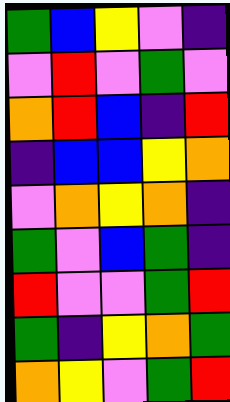[["green", "blue", "yellow", "violet", "indigo"], ["violet", "red", "violet", "green", "violet"], ["orange", "red", "blue", "indigo", "red"], ["indigo", "blue", "blue", "yellow", "orange"], ["violet", "orange", "yellow", "orange", "indigo"], ["green", "violet", "blue", "green", "indigo"], ["red", "violet", "violet", "green", "red"], ["green", "indigo", "yellow", "orange", "green"], ["orange", "yellow", "violet", "green", "red"]]